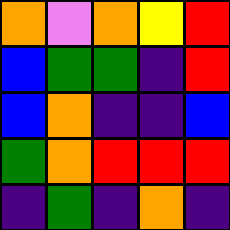[["orange", "violet", "orange", "yellow", "red"], ["blue", "green", "green", "indigo", "red"], ["blue", "orange", "indigo", "indigo", "blue"], ["green", "orange", "red", "red", "red"], ["indigo", "green", "indigo", "orange", "indigo"]]